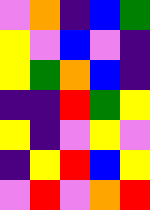[["violet", "orange", "indigo", "blue", "green"], ["yellow", "violet", "blue", "violet", "indigo"], ["yellow", "green", "orange", "blue", "indigo"], ["indigo", "indigo", "red", "green", "yellow"], ["yellow", "indigo", "violet", "yellow", "violet"], ["indigo", "yellow", "red", "blue", "yellow"], ["violet", "red", "violet", "orange", "red"]]